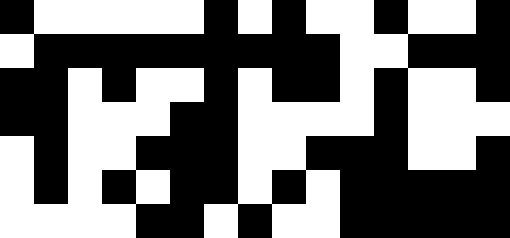[["black", "white", "white", "white", "white", "white", "black", "white", "black", "white", "white", "black", "white", "white", "black"], ["white", "black", "black", "black", "black", "black", "black", "black", "black", "black", "white", "white", "black", "black", "black"], ["black", "black", "white", "black", "white", "white", "black", "white", "black", "black", "white", "black", "white", "white", "black"], ["black", "black", "white", "white", "white", "black", "black", "white", "white", "white", "white", "black", "white", "white", "white"], ["white", "black", "white", "white", "black", "black", "black", "white", "white", "black", "black", "black", "white", "white", "black"], ["white", "black", "white", "black", "white", "black", "black", "white", "black", "white", "black", "black", "black", "black", "black"], ["white", "white", "white", "white", "black", "black", "white", "black", "white", "white", "black", "black", "black", "black", "black"]]